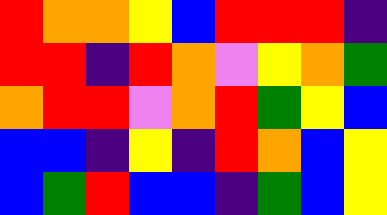[["red", "orange", "orange", "yellow", "blue", "red", "red", "red", "indigo"], ["red", "red", "indigo", "red", "orange", "violet", "yellow", "orange", "green"], ["orange", "red", "red", "violet", "orange", "red", "green", "yellow", "blue"], ["blue", "blue", "indigo", "yellow", "indigo", "red", "orange", "blue", "yellow"], ["blue", "green", "red", "blue", "blue", "indigo", "green", "blue", "yellow"]]